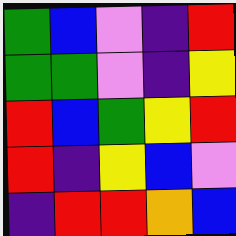[["green", "blue", "violet", "indigo", "red"], ["green", "green", "violet", "indigo", "yellow"], ["red", "blue", "green", "yellow", "red"], ["red", "indigo", "yellow", "blue", "violet"], ["indigo", "red", "red", "orange", "blue"]]